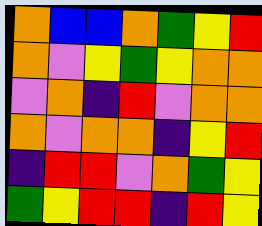[["orange", "blue", "blue", "orange", "green", "yellow", "red"], ["orange", "violet", "yellow", "green", "yellow", "orange", "orange"], ["violet", "orange", "indigo", "red", "violet", "orange", "orange"], ["orange", "violet", "orange", "orange", "indigo", "yellow", "red"], ["indigo", "red", "red", "violet", "orange", "green", "yellow"], ["green", "yellow", "red", "red", "indigo", "red", "yellow"]]